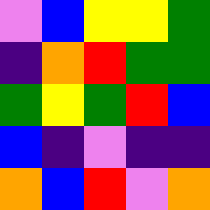[["violet", "blue", "yellow", "yellow", "green"], ["indigo", "orange", "red", "green", "green"], ["green", "yellow", "green", "red", "blue"], ["blue", "indigo", "violet", "indigo", "indigo"], ["orange", "blue", "red", "violet", "orange"]]